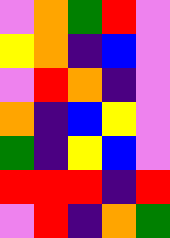[["violet", "orange", "green", "red", "violet"], ["yellow", "orange", "indigo", "blue", "violet"], ["violet", "red", "orange", "indigo", "violet"], ["orange", "indigo", "blue", "yellow", "violet"], ["green", "indigo", "yellow", "blue", "violet"], ["red", "red", "red", "indigo", "red"], ["violet", "red", "indigo", "orange", "green"]]